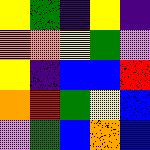[["yellow", "green", "indigo", "yellow", "indigo"], ["orange", "orange", "yellow", "green", "violet"], ["yellow", "indigo", "blue", "blue", "red"], ["orange", "red", "green", "yellow", "blue"], ["violet", "green", "blue", "orange", "blue"]]